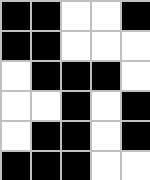[["black", "black", "white", "white", "black"], ["black", "black", "white", "white", "white"], ["white", "black", "black", "black", "white"], ["white", "white", "black", "white", "black"], ["white", "black", "black", "white", "black"], ["black", "black", "black", "white", "white"]]